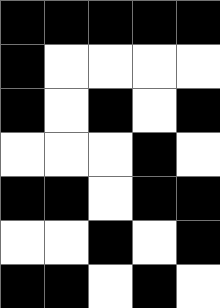[["black", "black", "black", "black", "black"], ["black", "white", "white", "white", "white"], ["black", "white", "black", "white", "black"], ["white", "white", "white", "black", "white"], ["black", "black", "white", "black", "black"], ["white", "white", "black", "white", "black"], ["black", "black", "white", "black", "white"]]